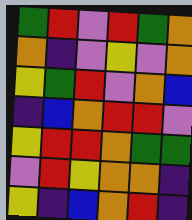[["green", "red", "violet", "red", "green", "orange"], ["orange", "indigo", "violet", "yellow", "violet", "orange"], ["yellow", "green", "red", "violet", "orange", "blue"], ["indigo", "blue", "orange", "red", "red", "violet"], ["yellow", "red", "red", "orange", "green", "green"], ["violet", "red", "yellow", "orange", "orange", "indigo"], ["yellow", "indigo", "blue", "orange", "red", "indigo"]]